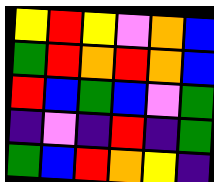[["yellow", "red", "yellow", "violet", "orange", "blue"], ["green", "red", "orange", "red", "orange", "blue"], ["red", "blue", "green", "blue", "violet", "green"], ["indigo", "violet", "indigo", "red", "indigo", "green"], ["green", "blue", "red", "orange", "yellow", "indigo"]]